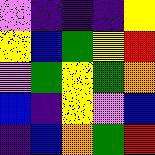[["violet", "indigo", "indigo", "indigo", "yellow"], ["yellow", "blue", "green", "yellow", "red"], ["violet", "green", "yellow", "green", "orange"], ["blue", "indigo", "yellow", "violet", "blue"], ["indigo", "blue", "orange", "green", "red"]]